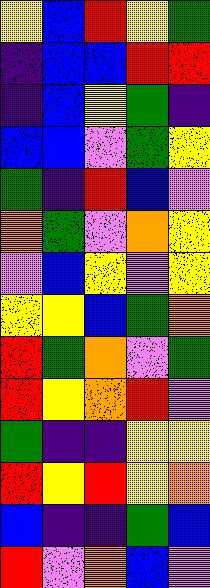[["yellow", "blue", "red", "yellow", "green"], ["indigo", "blue", "blue", "red", "red"], ["indigo", "blue", "yellow", "green", "indigo"], ["blue", "blue", "violet", "green", "yellow"], ["green", "indigo", "red", "blue", "violet"], ["orange", "green", "violet", "orange", "yellow"], ["violet", "blue", "yellow", "violet", "yellow"], ["yellow", "yellow", "blue", "green", "orange"], ["red", "green", "orange", "violet", "green"], ["red", "yellow", "orange", "red", "violet"], ["green", "indigo", "indigo", "yellow", "yellow"], ["red", "yellow", "red", "yellow", "orange"], ["blue", "indigo", "indigo", "green", "blue"], ["red", "violet", "orange", "blue", "violet"]]